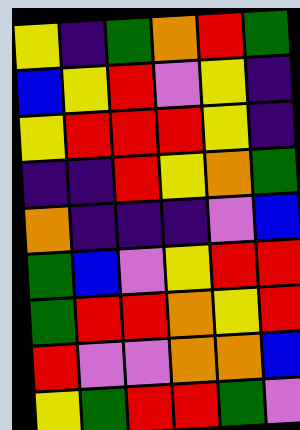[["yellow", "indigo", "green", "orange", "red", "green"], ["blue", "yellow", "red", "violet", "yellow", "indigo"], ["yellow", "red", "red", "red", "yellow", "indigo"], ["indigo", "indigo", "red", "yellow", "orange", "green"], ["orange", "indigo", "indigo", "indigo", "violet", "blue"], ["green", "blue", "violet", "yellow", "red", "red"], ["green", "red", "red", "orange", "yellow", "red"], ["red", "violet", "violet", "orange", "orange", "blue"], ["yellow", "green", "red", "red", "green", "violet"]]